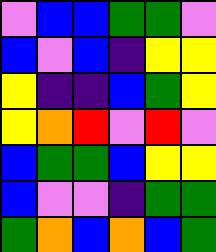[["violet", "blue", "blue", "green", "green", "violet"], ["blue", "violet", "blue", "indigo", "yellow", "yellow"], ["yellow", "indigo", "indigo", "blue", "green", "yellow"], ["yellow", "orange", "red", "violet", "red", "violet"], ["blue", "green", "green", "blue", "yellow", "yellow"], ["blue", "violet", "violet", "indigo", "green", "green"], ["green", "orange", "blue", "orange", "blue", "green"]]